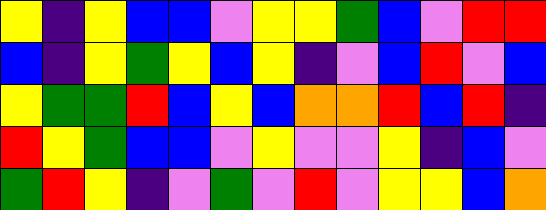[["yellow", "indigo", "yellow", "blue", "blue", "violet", "yellow", "yellow", "green", "blue", "violet", "red", "red"], ["blue", "indigo", "yellow", "green", "yellow", "blue", "yellow", "indigo", "violet", "blue", "red", "violet", "blue"], ["yellow", "green", "green", "red", "blue", "yellow", "blue", "orange", "orange", "red", "blue", "red", "indigo"], ["red", "yellow", "green", "blue", "blue", "violet", "yellow", "violet", "violet", "yellow", "indigo", "blue", "violet"], ["green", "red", "yellow", "indigo", "violet", "green", "violet", "red", "violet", "yellow", "yellow", "blue", "orange"]]